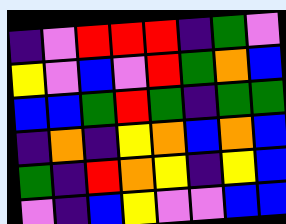[["indigo", "violet", "red", "red", "red", "indigo", "green", "violet"], ["yellow", "violet", "blue", "violet", "red", "green", "orange", "blue"], ["blue", "blue", "green", "red", "green", "indigo", "green", "green"], ["indigo", "orange", "indigo", "yellow", "orange", "blue", "orange", "blue"], ["green", "indigo", "red", "orange", "yellow", "indigo", "yellow", "blue"], ["violet", "indigo", "blue", "yellow", "violet", "violet", "blue", "blue"]]